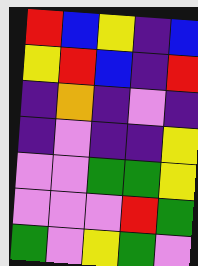[["red", "blue", "yellow", "indigo", "blue"], ["yellow", "red", "blue", "indigo", "red"], ["indigo", "orange", "indigo", "violet", "indigo"], ["indigo", "violet", "indigo", "indigo", "yellow"], ["violet", "violet", "green", "green", "yellow"], ["violet", "violet", "violet", "red", "green"], ["green", "violet", "yellow", "green", "violet"]]